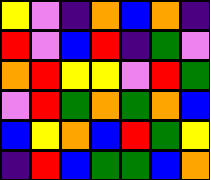[["yellow", "violet", "indigo", "orange", "blue", "orange", "indigo"], ["red", "violet", "blue", "red", "indigo", "green", "violet"], ["orange", "red", "yellow", "yellow", "violet", "red", "green"], ["violet", "red", "green", "orange", "green", "orange", "blue"], ["blue", "yellow", "orange", "blue", "red", "green", "yellow"], ["indigo", "red", "blue", "green", "green", "blue", "orange"]]